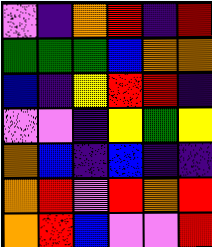[["violet", "indigo", "orange", "red", "indigo", "red"], ["green", "green", "green", "blue", "orange", "orange"], ["blue", "indigo", "yellow", "red", "red", "indigo"], ["violet", "violet", "indigo", "yellow", "green", "yellow"], ["orange", "blue", "indigo", "blue", "indigo", "indigo"], ["orange", "red", "violet", "red", "orange", "red"], ["orange", "red", "blue", "violet", "violet", "red"]]